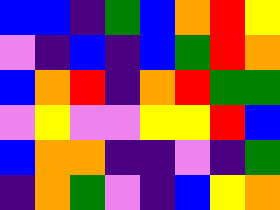[["blue", "blue", "indigo", "green", "blue", "orange", "red", "yellow"], ["violet", "indigo", "blue", "indigo", "blue", "green", "red", "orange"], ["blue", "orange", "red", "indigo", "orange", "red", "green", "green"], ["violet", "yellow", "violet", "violet", "yellow", "yellow", "red", "blue"], ["blue", "orange", "orange", "indigo", "indigo", "violet", "indigo", "green"], ["indigo", "orange", "green", "violet", "indigo", "blue", "yellow", "orange"]]